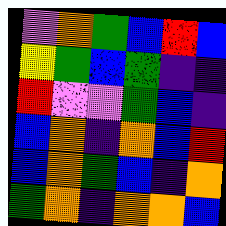[["violet", "orange", "green", "blue", "red", "blue"], ["yellow", "green", "blue", "green", "indigo", "indigo"], ["red", "violet", "violet", "green", "blue", "indigo"], ["blue", "orange", "indigo", "orange", "blue", "red"], ["blue", "orange", "green", "blue", "indigo", "orange"], ["green", "orange", "indigo", "orange", "orange", "blue"]]